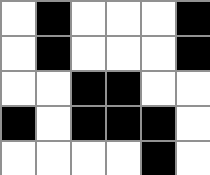[["white", "black", "white", "white", "white", "black"], ["white", "black", "white", "white", "white", "black"], ["white", "white", "black", "black", "white", "white"], ["black", "white", "black", "black", "black", "white"], ["white", "white", "white", "white", "black", "white"]]